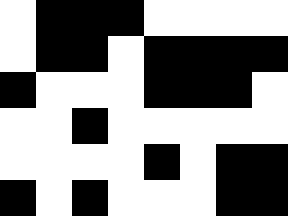[["white", "black", "black", "black", "white", "white", "white", "white"], ["white", "black", "black", "white", "black", "black", "black", "black"], ["black", "white", "white", "white", "black", "black", "black", "white"], ["white", "white", "black", "white", "white", "white", "white", "white"], ["white", "white", "white", "white", "black", "white", "black", "black"], ["black", "white", "black", "white", "white", "white", "black", "black"]]